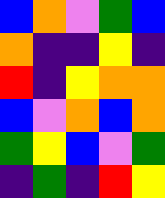[["blue", "orange", "violet", "green", "blue"], ["orange", "indigo", "indigo", "yellow", "indigo"], ["red", "indigo", "yellow", "orange", "orange"], ["blue", "violet", "orange", "blue", "orange"], ["green", "yellow", "blue", "violet", "green"], ["indigo", "green", "indigo", "red", "yellow"]]